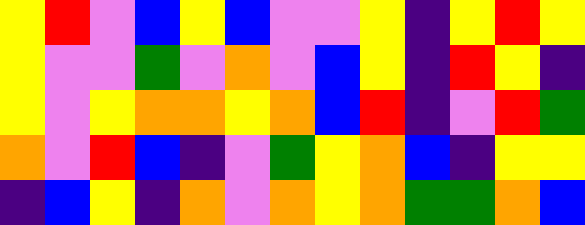[["yellow", "red", "violet", "blue", "yellow", "blue", "violet", "violet", "yellow", "indigo", "yellow", "red", "yellow"], ["yellow", "violet", "violet", "green", "violet", "orange", "violet", "blue", "yellow", "indigo", "red", "yellow", "indigo"], ["yellow", "violet", "yellow", "orange", "orange", "yellow", "orange", "blue", "red", "indigo", "violet", "red", "green"], ["orange", "violet", "red", "blue", "indigo", "violet", "green", "yellow", "orange", "blue", "indigo", "yellow", "yellow"], ["indigo", "blue", "yellow", "indigo", "orange", "violet", "orange", "yellow", "orange", "green", "green", "orange", "blue"]]